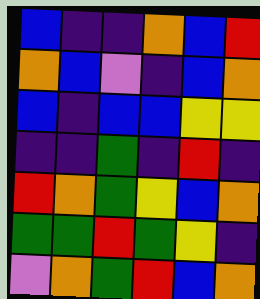[["blue", "indigo", "indigo", "orange", "blue", "red"], ["orange", "blue", "violet", "indigo", "blue", "orange"], ["blue", "indigo", "blue", "blue", "yellow", "yellow"], ["indigo", "indigo", "green", "indigo", "red", "indigo"], ["red", "orange", "green", "yellow", "blue", "orange"], ["green", "green", "red", "green", "yellow", "indigo"], ["violet", "orange", "green", "red", "blue", "orange"]]